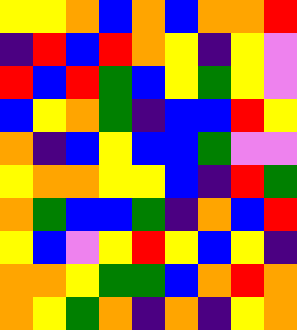[["yellow", "yellow", "orange", "blue", "orange", "blue", "orange", "orange", "red"], ["indigo", "red", "blue", "red", "orange", "yellow", "indigo", "yellow", "violet"], ["red", "blue", "red", "green", "blue", "yellow", "green", "yellow", "violet"], ["blue", "yellow", "orange", "green", "indigo", "blue", "blue", "red", "yellow"], ["orange", "indigo", "blue", "yellow", "blue", "blue", "green", "violet", "violet"], ["yellow", "orange", "orange", "yellow", "yellow", "blue", "indigo", "red", "green"], ["orange", "green", "blue", "blue", "green", "indigo", "orange", "blue", "red"], ["yellow", "blue", "violet", "yellow", "red", "yellow", "blue", "yellow", "indigo"], ["orange", "orange", "yellow", "green", "green", "blue", "orange", "red", "orange"], ["orange", "yellow", "green", "orange", "indigo", "orange", "indigo", "yellow", "orange"]]